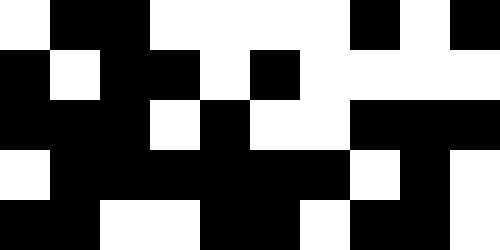[["white", "black", "black", "white", "white", "white", "white", "black", "white", "black"], ["black", "white", "black", "black", "white", "black", "white", "white", "white", "white"], ["black", "black", "black", "white", "black", "white", "white", "black", "black", "black"], ["white", "black", "black", "black", "black", "black", "black", "white", "black", "white"], ["black", "black", "white", "white", "black", "black", "white", "black", "black", "white"]]